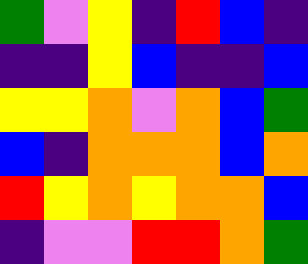[["green", "violet", "yellow", "indigo", "red", "blue", "indigo"], ["indigo", "indigo", "yellow", "blue", "indigo", "indigo", "blue"], ["yellow", "yellow", "orange", "violet", "orange", "blue", "green"], ["blue", "indigo", "orange", "orange", "orange", "blue", "orange"], ["red", "yellow", "orange", "yellow", "orange", "orange", "blue"], ["indigo", "violet", "violet", "red", "red", "orange", "green"]]